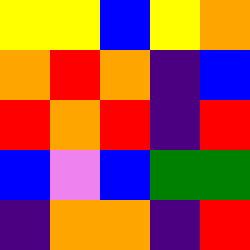[["yellow", "yellow", "blue", "yellow", "orange"], ["orange", "red", "orange", "indigo", "blue"], ["red", "orange", "red", "indigo", "red"], ["blue", "violet", "blue", "green", "green"], ["indigo", "orange", "orange", "indigo", "red"]]